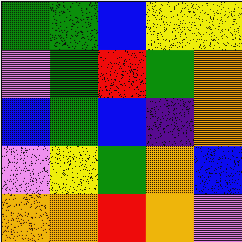[["green", "green", "blue", "yellow", "yellow"], ["violet", "green", "red", "green", "orange"], ["blue", "green", "blue", "indigo", "orange"], ["violet", "yellow", "green", "orange", "blue"], ["orange", "orange", "red", "orange", "violet"]]